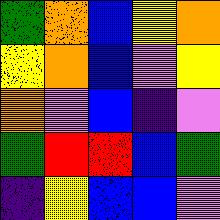[["green", "orange", "blue", "yellow", "orange"], ["yellow", "orange", "blue", "violet", "yellow"], ["orange", "violet", "blue", "indigo", "violet"], ["green", "red", "red", "blue", "green"], ["indigo", "yellow", "blue", "blue", "violet"]]